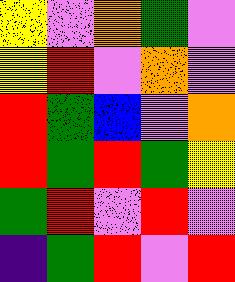[["yellow", "violet", "orange", "green", "violet"], ["yellow", "red", "violet", "orange", "violet"], ["red", "green", "blue", "violet", "orange"], ["red", "green", "red", "green", "yellow"], ["green", "red", "violet", "red", "violet"], ["indigo", "green", "red", "violet", "red"]]